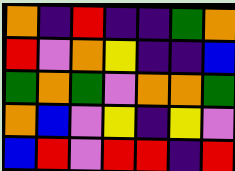[["orange", "indigo", "red", "indigo", "indigo", "green", "orange"], ["red", "violet", "orange", "yellow", "indigo", "indigo", "blue"], ["green", "orange", "green", "violet", "orange", "orange", "green"], ["orange", "blue", "violet", "yellow", "indigo", "yellow", "violet"], ["blue", "red", "violet", "red", "red", "indigo", "red"]]